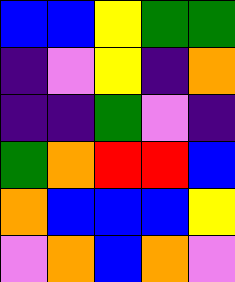[["blue", "blue", "yellow", "green", "green"], ["indigo", "violet", "yellow", "indigo", "orange"], ["indigo", "indigo", "green", "violet", "indigo"], ["green", "orange", "red", "red", "blue"], ["orange", "blue", "blue", "blue", "yellow"], ["violet", "orange", "blue", "orange", "violet"]]